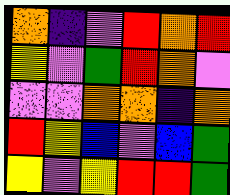[["orange", "indigo", "violet", "red", "orange", "red"], ["yellow", "violet", "green", "red", "orange", "violet"], ["violet", "violet", "orange", "orange", "indigo", "orange"], ["red", "yellow", "blue", "violet", "blue", "green"], ["yellow", "violet", "yellow", "red", "red", "green"]]